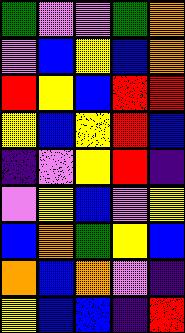[["green", "violet", "violet", "green", "orange"], ["violet", "blue", "yellow", "blue", "orange"], ["red", "yellow", "blue", "red", "red"], ["yellow", "blue", "yellow", "red", "blue"], ["indigo", "violet", "yellow", "red", "indigo"], ["violet", "yellow", "blue", "violet", "yellow"], ["blue", "orange", "green", "yellow", "blue"], ["orange", "blue", "orange", "violet", "indigo"], ["yellow", "blue", "blue", "indigo", "red"]]